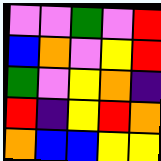[["violet", "violet", "green", "violet", "red"], ["blue", "orange", "violet", "yellow", "red"], ["green", "violet", "yellow", "orange", "indigo"], ["red", "indigo", "yellow", "red", "orange"], ["orange", "blue", "blue", "yellow", "yellow"]]